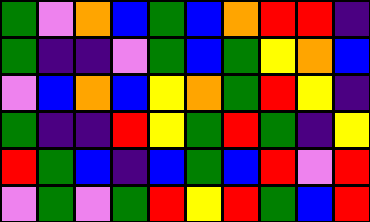[["green", "violet", "orange", "blue", "green", "blue", "orange", "red", "red", "indigo"], ["green", "indigo", "indigo", "violet", "green", "blue", "green", "yellow", "orange", "blue"], ["violet", "blue", "orange", "blue", "yellow", "orange", "green", "red", "yellow", "indigo"], ["green", "indigo", "indigo", "red", "yellow", "green", "red", "green", "indigo", "yellow"], ["red", "green", "blue", "indigo", "blue", "green", "blue", "red", "violet", "red"], ["violet", "green", "violet", "green", "red", "yellow", "red", "green", "blue", "red"]]